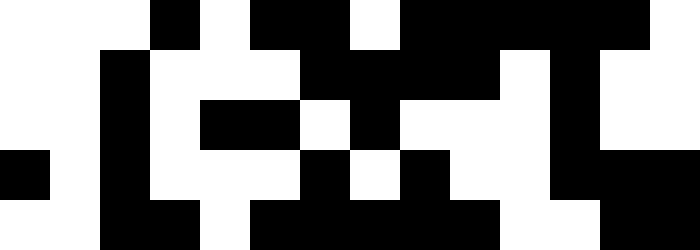[["white", "white", "white", "black", "white", "black", "black", "white", "black", "black", "black", "black", "black", "white"], ["white", "white", "black", "white", "white", "white", "black", "black", "black", "black", "white", "black", "white", "white"], ["white", "white", "black", "white", "black", "black", "white", "black", "white", "white", "white", "black", "white", "white"], ["black", "white", "black", "white", "white", "white", "black", "white", "black", "white", "white", "black", "black", "black"], ["white", "white", "black", "black", "white", "black", "black", "black", "black", "black", "white", "white", "black", "black"]]